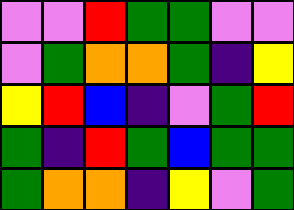[["violet", "violet", "red", "green", "green", "violet", "violet"], ["violet", "green", "orange", "orange", "green", "indigo", "yellow"], ["yellow", "red", "blue", "indigo", "violet", "green", "red"], ["green", "indigo", "red", "green", "blue", "green", "green"], ["green", "orange", "orange", "indigo", "yellow", "violet", "green"]]